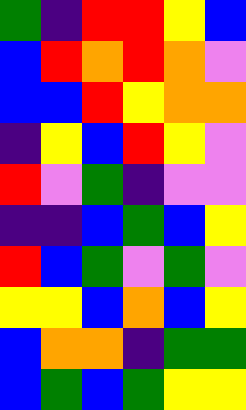[["green", "indigo", "red", "red", "yellow", "blue"], ["blue", "red", "orange", "red", "orange", "violet"], ["blue", "blue", "red", "yellow", "orange", "orange"], ["indigo", "yellow", "blue", "red", "yellow", "violet"], ["red", "violet", "green", "indigo", "violet", "violet"], ["indigo", "indigo", "blue", "green", "blue", "yellow"], ["red", "blue", "green", "violet", "green", "violet"], ["yellow", "yellow", "blue", "orange", "blue", "yellow"], ["blue", "orange", "orange", "indigo", "green", "green"], ["blue", "green", "blue", "green", "yellow", "yellow"]]